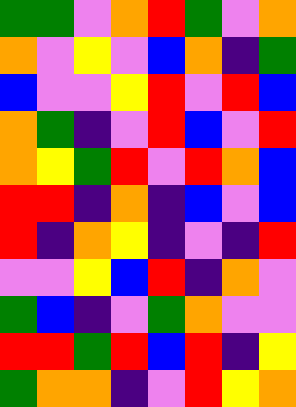[["green", "green", "violet", "orange", "red", "green", "violet", "orange"], ["orange", "violet", "yellow", "violet", "blue", "orange", "indigo", "green"], ["blue", "violet", "violet", "yellow", "red", "violet", "red", "blue"], ["orange", "green", "indigo", "violet", "red", "blue", "violet", "red"], ["orange", "yellow", "green", "red", "violet", "red", "orange", "blue"], ["red", "red", "indigo", "orange", "indigo", "blue", "violet", "blue"], ["red", "indigo", "orange", "yellow", "indigo", "violet", "indigo", "red"], ["violet", "violet", "yellow", "blue", "red", "indigo", "orange", "violet"], ["green", "blue", "indigo", "violet", "green", "orange", "violet", "violet"], ["red", "red", "green", "red", "blue", "red", "indigo", "yellow"], ["green", "orange", "orange", "indigo", "violet", "red", "yellow", "orange"]]